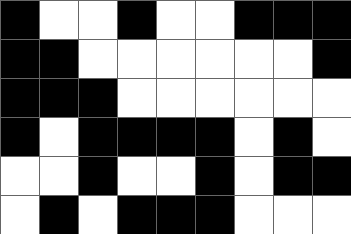[["black", "white", "white", "black", "white", "white", "black", "black", "black"], ["black", "black", "white", "white", "white", "white", "white", "white", "black"], ["black", "black", "black", "white", "white", "white", "white", "white", "white"], ["black", "white", "black", "black", "black", "black", "white", "black", "white"], ["white", "white", "black", "white", "white", "black", "white", "black", "black"], ["white", "black", "white", "black", "black", "black", "white", "white", "white"]]